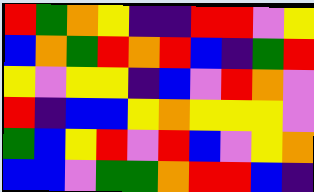[["red", "green", "orange", "yellow", "indigo", "indigo", "red", "red", "violet", "yellow"], ["blue", "orange", "green", "red", "orange", "red", "blue", "indigo", "green", "red"], ["yellow", "violet", "yellow", "yellow", "indigo", "blue", "violet", "red", "orange", "violet"], ["red", "indigo", "blue", "blue", "yellow", "orange", "yellow", "yellow", "yellow", "violet"], ["green", "blue", "yellow", "red", "violet", "red", "blue", "violet", "yellow", "orange"], ["blue", "blue", "violet", "green", "green", "orange", "red", "red", "blue", "indigo"]]